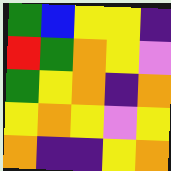[["green", "blue", "yellow", "yellow", "indigo"], ["red", "green", "orange", "yellow", "violet"], ["green", "yellow", "orange", "indigo", "orange"], ["yellow", "orange", "yellow", "violet", "yellow"], ["orange", "indigo", "indigo", "yellow", "orange"]]